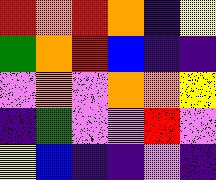[["red", "orange", "red", "orange", "indigo", "yellow"], ["green", "orange", "red", "blue", "indigo", "indigo"], ["violet", "orange", "violet", "orange", "orange", "yellow"], ["indigo", "green", "violet", "violet", "red", "violet"], ["yellow", "blue", "indigo", "indigo", "violet", "indigo"]]